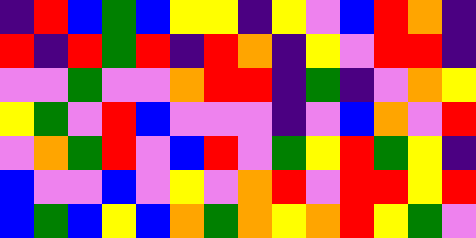[["indigo", "red", "blue", "green", "blue", "yellow", "yellow", "indigo", "yellow", "violet", "blue", "red", "orange", "indigo"], ["red", "indigo", "red", "green", "red", "indigo", "red", "orange", "indigo", "yellow", "violet", "red", "red", "indigo"], ["violet", "violet", "green", "violet", "violet", "orange", "red", "red", "indigo", "green", "indigo", "violet", "orange", "yellow"], ["yellow", "green", "violet", "red", "blue", "violet", "violet", "violet", "indigo", "violet", "blue", "orange", "violet", "red"], ["violet", "orange", "green", "red", "violet", "blue", "red", "violet", "green", "yellow", "red", "green", "yellow", "indigo"], ["blue", "violet", "violet", "blue", "violet", "yellow", "violet", "orange", "red", "violet", "red", "red", "yellow", "red"], ["blue", "green", "blue", "yellow", "blue", "orange", "green", "orange", "yellow", "orange", "red", "yellow", "green", "violet"]]